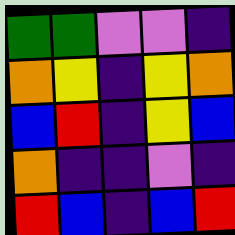[["green", "green", "violet", "violet", "indigo"], ["orange", "yellow", "indigo", "yellow", "orange"], ["blue", "red", "indigo", "yellow", "blue"], ["orange", "indigo", "indigo", "violet", "indigo"], ["red", "blue", "indigo", "blue", "red"]]